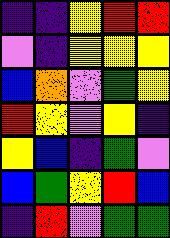[["indigo", "indigo", "yellow", "red", "red"], ["violet", "indigo", "yellow", "yellow", "yellow"], ["blue", "orange", "violet", "green", "yellow"], ["red", "yellow", "violet", "yellow", "indigo"], ["yellow", "blue", "indigo", "green", "violet"], ["blue", "green", "yellow", "red", "blue"], ["indigo", "red", "violet", "green", "green"]]